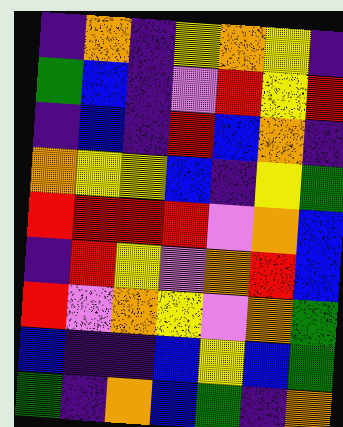[["indigo", "orange", "indigo", "yellow", "orange", "yellow", "indigo"], ["green", "blue", "indigo", "violet", "red", "yellow", "red"], ["indigo", "blue", "indigo", "red", "blue", "orange", "indigo"], ["orange", "yellow", "yellow", "blue", "indigo", "yellow", "green"], ["red", "red", "red", "red", "violet", "orange", "blue"], ["indigo", "red", "yellow", "violet", "orange", "red", "blue"], ["red", "violet", "orange", "yellow", "violet", "orange", "green"], ["blue", "indigo", "indigo", "blue", "yellow", "blue", "green"], ["green", "indigo", "orange", "blue", "green", "indigo", "orange"]]